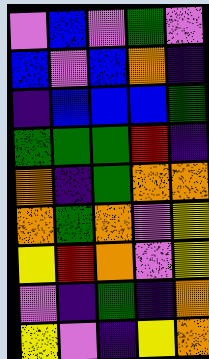[["violet", "blue", "violet", "green", "violet"], ["blue", "violet", "blue", "orange", "indigo"], ["indigo", "blue", "blue", "blue", "green"], ["green", "green", "green", "red", "indigo"], ["orange", "indigo", "green", "orange", "orange"], ["orange", "green", "orange", "violet", "yellow"], ["yellow", "red", "orange", "violet", "yellow"], ["violet", "indigo", "green", "indigo", "orange"], ["yellow", "violet", "indigo", "yellow", "orange"]]